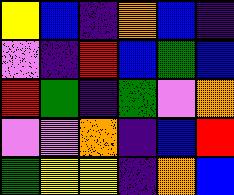[["yellow", "blue", "indigo", "orange", "blue", "indigo"], ["violet", "indigo", "red", "blue", "green", "blue"], ["red", "green", "indigo", "green", "violet", "orange"], ["violet", "violet", "orange", "indigo", "blue", "red"], ["green", "yellow", "yellow", "indigo", "orange", "blue"]]